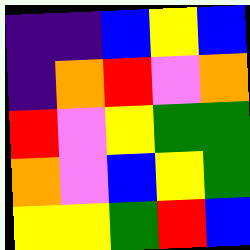[["indigo", "indigo", "blue", "yellow", "blue"], ["indigo", "orange", "red", "violet", "orange"], ["red", "violet", "yellow", "green", "green"], ["orange", "violet", "blue", "yellow", "green"], ["yellow", "yellow", "green", "red", "blue"]]